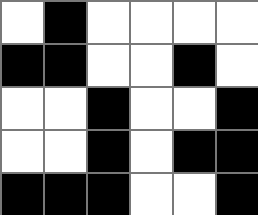[["white", "black", "white", "white", "white", "white"], ["black", "black", "white", "white", "black", "white"], ["white", "white", "black", "white", "white", "black"], ["white", "white", "black", "white", "black", "black"], ["black", "black", "black", "white", "white", "black"]]